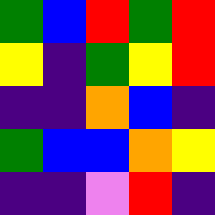[["green", "blue", "red", "green", "red"], ["yellow", "indigo", "green", "yellow", "red"], ["indigo", "indigo", "orange", "blue", "indigo"], ["green", "blue", "blue", "orange", "yellow"], ["indigo", "indigo", "violet", "red", "indigo"]]